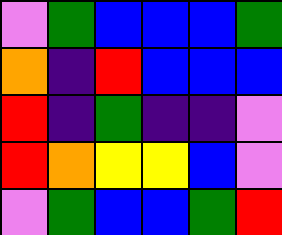[["violet", "green", "blue", "blue", "blue", "green"], ["orange", "indigo", "red", "blue", "blue", "blue"], ["red", "indigo", "green", "indigo", "indigo", "violet"], ["red", "orange", "yellow", "yellow", "blue", "violet"], ["violet", "green", "blue", "blue", "green", "red"]]